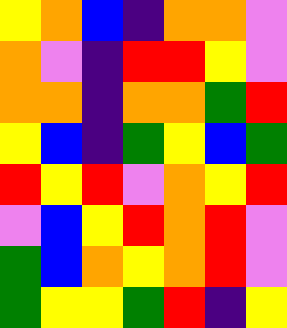[["yellow", "orange", "blue", "indigo", "orange", "orange", "violet"], ["orange", "violet", "indigo", "red", "red", "yellow", "violet"], ["orange", "orange", "indigo", "orange", "orange", "green", "red"], ["yellow", "blue", "indigo", "green", "yellow", "blue", "green"], ["red", "yellow", "red", "violet", "orange", "yellow", "red"], ["violet", "blue", "yellow", "red", "orange", "red", "violet"], ["green", "blue", "orange", "yellow", "orange", "red", "violet"], ["green", "yellow", "yellow", "green", "red", "indigo", "yellow"]]